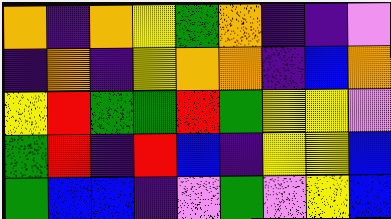[["orange", "indigo", "orange", "yellow", "green", "orange", "indigo", "indigo", "violet"], ["indigo", "orange", "indigo", "yellow", "orange", "orange", "indigo", "blue", "orange"], ["yellow", "red", "green", "green", "red", "green", "yellow", "yellow", "violet"], ["green", "red", "indigo", "red", "blue", "indigo", "yellow", "yellow", "blue"], ["green", "blue", "blue", "indigo", "violet", "green", "violet", "yellow", "blue"]]